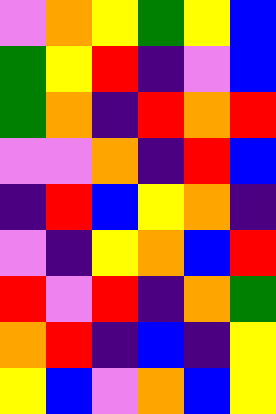[["violet", "orange", "yellow", "green", "yellow", "blue"], ["green", "yellow", "red", "indigo", "violet", "blue"], ["green", "orange", "indigo", "red", "orange", "red"], ["violet", "violet", "orange", "indigo", "red", "blue"], ["indigo", "red", "blue", "yellow", "orange", "indigo"], ["violet", "indigo", "yellow", "orange", "blue", "red"], ["red", "violet", "red", "indigo", "orange", "green"], ["orange", "red", "indigo", "blue", "indigo", "yellow"], ["yellow", "blue", "violet", "orange", "blue", "yellow"]]